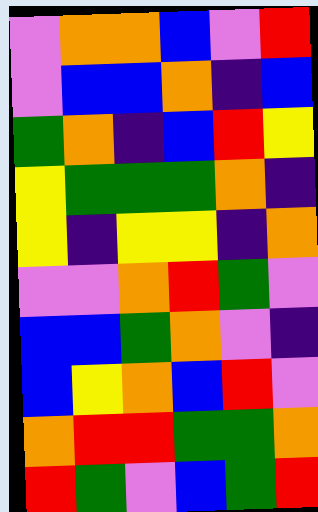[["violet", "orange", "orange", "blue", "violet", "red"], ["violet", "blue", "blue", "orange", "indigo", "blue"], ["green", "orange", "indigo", "blue", "red", "yellow"], ["yellow", "green", "green", "green", "orange", "indigo"], ["yellow", "indigo", "yellow", "yellow", "indigo", "orange"], ["violet", "violet", "orange", "red", "green", "violet"], ["blue", "blue", "green", "orange", "violet", "indigo"], ["blue", "yellow", "orange", "blue", "red", "violet"], ["orange", "red", "red", "green", "green", "orange"], ["red", "green", "violet", "blue", "green", "red"]]